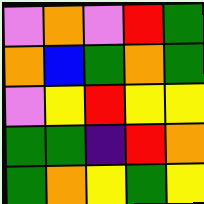[["violet", "orange", "violet", "red", "green"], ["orange", "blue", "green", "orange", "green"], ["violet", "yellow", "red", "yellow", "yellow"], ["green", "green", "indigo", "red", "orange"], ["green", "orange", "yellow", "green", "yellow"]]